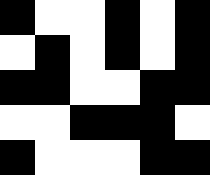[["black", "white", "white", "black", "white", "black"], ["white", "black", "white", "black", "white", "black"], ["black", "black", "white", "white", "black", "black"], ["white", "white", "black", "black", "black", "white"], ["black", "white", "white", "white", "black", "black"]]